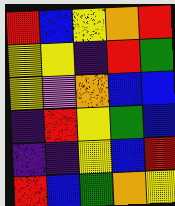[["red", "blue", "yellow", "orange", "red"], ["yellow", "yellow", "indigo", "red", "green"], ["yellow", "violet", "orange", "blue", "blue"], ["indigo", "red", "yellow", "green", "blue"], ["indigo", "indigo", "yellow", "blue", "red"], ["red", "blue", "green", "orange", "yellow"]]